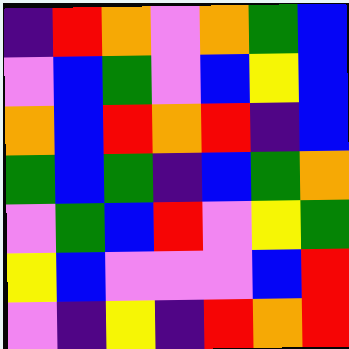[["indigo", "red", "orange", "violet", "orange", "green", "blue"], ["violet", "blue", "green", "violet", "blue", "yellow", "blue"], ["orange", "blue", "red", "orange", "red", "indigo", "blue"], ["green", "blue", "green", "indigo", "blue", "green", "orange"], ["violet", "green", "blue", "red", "violet", "yellow", "green"], ["yellow", "blue", "violet", "violet", "violet", "blue", "red"], ["violet", "indigo", "yellow", "indigo", "red", "orange", "red"]]